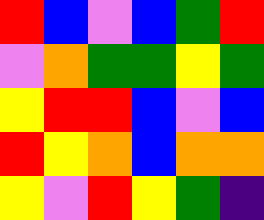[["red", "blue", "violet", "blue", "green", "red"], ["violet", "orange", "green", "green", "yellow", "green"], ["yellow", "red", "red", "blue", "violet", "blue"], ["red", "yellow", "orange", "blue", "orange", "orange"], ["yellow", "violet", "red", "yellow", "green", "indigo"]]